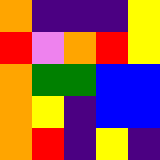[["orange", "indigo", "indigo", "indigo", "yellow"], ["red", "violet", "orange", "red", "yellow"], ["orange", "green", "green", "blue", "blue"], ["orange", "yellow", "indigo", "blue", "blue"], ["orange", "red", "indigo", "yellow", "indigo"]]